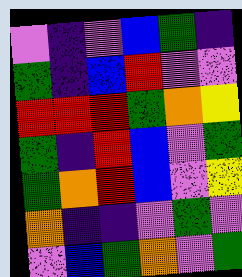[["violet", "indigo", "violet", "blue", "green", "indigo"], ["green", "indigo", "blue", "red", "violet", "violet"], ["red", "red", "red", "green", "orange", "yellow"], ["green", "indigo", "red", "blue", "violet", "green"], ["green", "orange", "red", "blue", "violet", "yellow"], ["orange", "indigo", "indigo", "violet", "green", "violet"], ["violet", "blue", "green", "orange", "violet", "green"]]